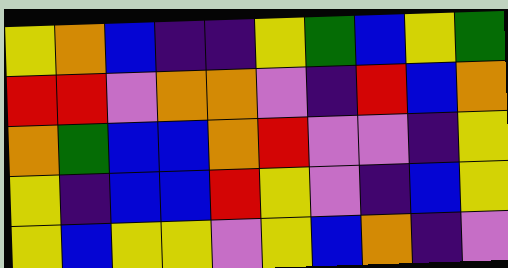[["yellow", "orange", "blue", "indigo", "indigo", "yellow", "green", "blue", "yellow", "green"], ["red", "red", "violet", "orange", "orange", "violet", "indigo", "red", "blue", "orange"], ["orange", "green", "blue", "blue", "orange", "red", "violet", "violet", "indigo", "yellow"], ["yellow", "indigo", "blue", "blue", "red", "yellow", "violet", "indigo", "blue", "yellow"], ["yellow", "blue", "yellow", "yellow", "violet", "yellow", "blue", "orange", "indigo", "violet"]]